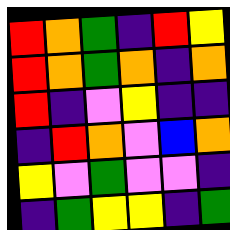[["red", "orange", "green", "indigo", "red", "yellow"], ["red", "orange", "green", "orange", "indigo", "orange"], ["red", "indigo", "violet", "yellow", "indigo", "indigo"], ["indigo", "red", "orange", "violet", "blue", "orange"], ["yellow", "violet", "green", "violet", "violet", "indigo"], ["indigo", "green", "yellow", "yellow", "indigo", "green"]]